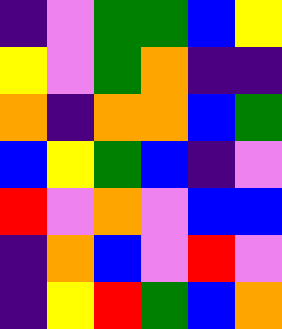[["indigo", "violet", "green", "green", "blue", "yellow"], ["yellow", "violet", "green", "orange", "indigo", "indigo"], ["orange", "indigo", "orange", "orange", "blue", "green"], ["blue", "yellow", "green", "blue", "indigo", "violet"], ["red", "violet", "orange", "violet", "blue", "blue"], ["indigo", "orange", "blue", "violet", "red", "violet"], ["indigo", "yellow", "red", "green", "blue", "orange"]]